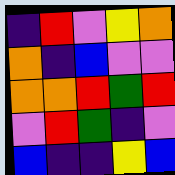[["indigo", "red", "violet", "yellow", "orange"], ["orange", "indigo", "blue", "violet", "violet"], ["orange", "orange", "red", "green", "red"], ["violet", "red", "green", "indigo", "violet"], ["blue", "indigo", "indigo", "yellow", "blue"]]